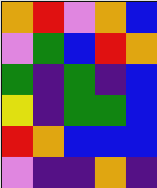[["orange", "red", "violet", "orange", "blue"], ["violet", "green", "blue", "red", "orange"], ["green", "indigo", "green", "indigo", "blue"], ["yellow", "indigo", "green", "green", "blue"], ["red", "orange", "blue", "blue", "blue"], ["violet", "indigo", "indigo", "orange", "indigo"]]